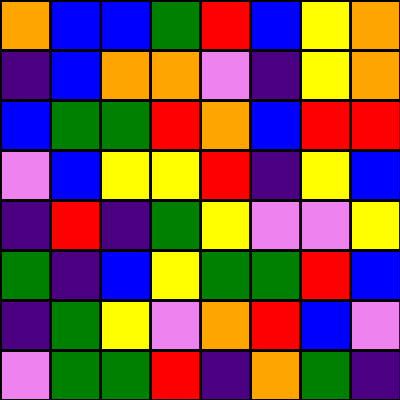[["orange", "blue", "blue", "green", "red", "blue", "yellow", "orange"], ["indigo", "blue", "orange", "orange", "violet", "indigo", "yellow", "orange"], ["blue", "green", "green", "red", "orange", "blue", "red", "red"], ["violet", "blue", "yellow", "yellow", "red", "indigo", "yellow", "blue"], ["indigo", "red", "indigo", "green", "yellow", "violet", "violet", "yellow"], ["green", "indigo", "blue", "yellow", "green", "green", "red", "blue"], ["indigo", "green", "yellow", "violet", "orange", "red", "blue", "violet"], ["violet", "green", "green", "red", "indigo", "orange", "green", "indigo"]]